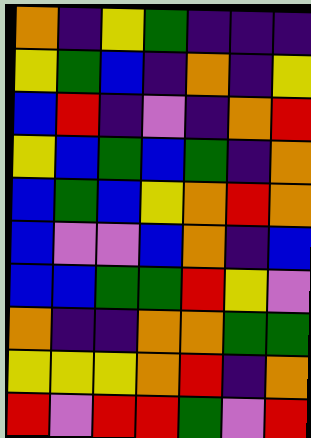[["orange", "indigo", "yellow", "green", "indigo", "indigo", "indigo"], ["yellow", "green", "blue", "indigo", "orange", "indigo", "yellow"], ["blue", "red", "indigo", "violet", "indigo", "orange", "red"], ["yellow", "blue", "green", "blue", "green", "indigo", "orange"], ["blue", "green", "blue", "yellow", "orange", "red", "orange"], ["blue", "violet", "violet", "blue", "orange", "indigo", "blue"], ["blue", "blue", "green", "green", "red", "yellow", "violet"], ["orange", "indigo", "indigo", "orange", "orange", "green", "green"], ["yellow", "yellow", "yellow", "orange", "red", "indigo", "orange"], ["red", "violet", "red", "red", "green", "violet", "red"]]